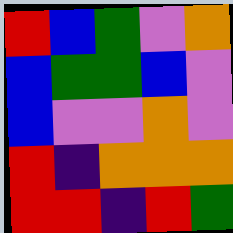[["red", "blue", "green", "violet", "orange"], ["blue", "green", "green", "blue", "violet"], ["blue", "violet", "violet", "orange", "violet"], ["red", "indigo", "orange", "orange", "orange"], ["red", "red", "indigo", "red", "green"]]